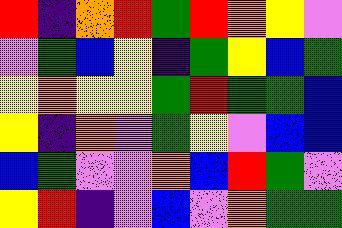[["red", "indigo", "orange", "red", "green", "red", "orange", "yellow", "violet"], ["violet", "green", "blue", "yellow", "indigo", "green", "yellow", "blue", "green"], ["yellow", "orange", "yellow", "yellow", "green", "red", "green", "green", "blue"], ["yellow", "indigo", "orange", "violet", "green", "yellow", "violet", "blue", "blue"], ["blue", "green", "violet", "violet", "orange", "blue", "red", "green", "violet"], ["yellow", "red", "indigo", "violet", "blue", "violet", "orange", "green", "green"]]